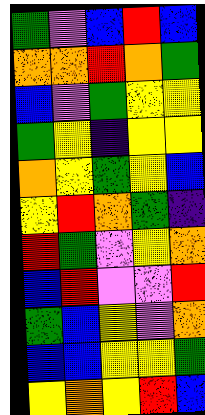[["green", "violet", "blue", "red", "blue"], ["orange", "orange", "red", "orange", "green"], ["blue", "violet", "green", "yellow", "yellow"], ["green", "yellow", "indigo", "yellow", "yellow"], ["orange", "yellow", "green", "yellow", "blue"], ["yellow", "red", "orange", "green", "indigo"], ["red", "green", "violet", "yellow", "orange"], ["blue", "red", "violet", "violet", "red"], ["green", "blue", "yellow", "violet", "orange"], ["blue", "blue", "yellow", "yellow", "green"], ["yellow", "orange", "yellow", "red", "blue"]]